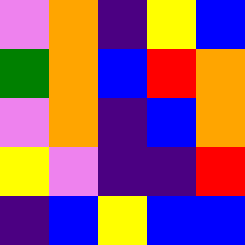[["violet", "orange", "indigo", "yellow", "blue"], ["green", "orange", "blue", "red", "orange"], ["violet", "orange", "indigo", "blue", "orange"], ["yellow", "violet", "indigo", "indigo", "red"], ["indigo", "blue", "yellow", "blue", "blue"]]